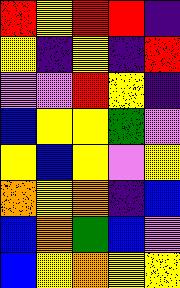[["red", "yellow", "red", "red", "indigo"], ["yellow", "indigo", "yellow", "indigo", "red"], ["violet", "violet", "red", "yellow", "indigo"], ["blue", "yellow", "yellow", "green", "violet"], ["yellow", "blue", "yellow", "violet", "yellow"], ["orange", "yellow", "orange", "indigo", "blue"], ["blue", "orange", "green", "blue", "violet"], ["blue", "yellow", "orange", "yellow", "yellow"]]